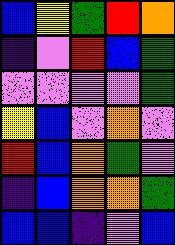[["blue", "yellow", "green", "red", "orange"], ["indigo", "violet", "red", "blue", "green"], ["violet", "violet", "violet", "violet", "green"], ["yellow", "blue", "violet", "orange", "violet"], ["red", "blue", "orange", "green", "violet"], ["indigo", "blue", "orange", "orange", "green"], ["blue", "blue", "indigo", "violet", "blue"]]